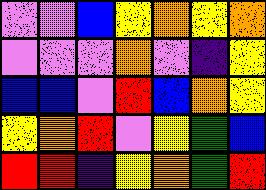[["violet", "violet", "blue", "yellow", "orange", "yellow", "orange"], ["violet", "violet", "violet", "orange", "violet", "indigo", "yellow"], ["blue", "blue", "violet", "red", "blue", "orange", "yellow"], ["yellow", "orange", "red", "violet", "yellow", "green", "blue"], ["red", "red", "indigo", "yellow", "orange", "green", "red"]]